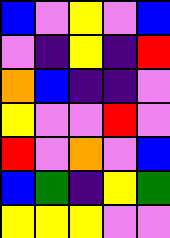[["blue", "violet", "yellow", "violet", "blue"], ["violet", "indigo", "yellow", "indigo", "red"], ["orange", "blue", "indigo", "indigo", "violet"], ["yellow", "violet", "violet", "red", "violet"], ["red", "violet", "orange", "violet", "blue"], ["blue", "green", "indigo", "yellow", "green"], ["yellow", "yellow", "yellow", "violet", "violet"]]